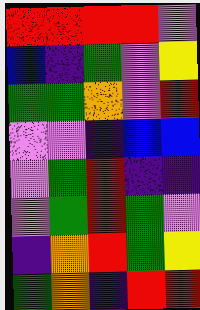[["red", "red", "red", "red", "violet"], ["blue", "indigo", "green", "violet", "yellow"], ["green", "green", "orange", "violet", "red"], ["violet", "violet", "indigo", "blue", "blue"], ["violet", "green", "red", "indigo", "indigo"], ["violet", "green", "red", "green", "violet"], ["indigo", "orange", "red", "green", "yellow"], ["green", "orange", "indigo", "red", "red"]]